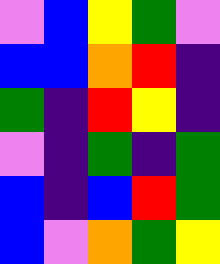[["violet", "blue", "yellow", "green", "violet"], ["blue", "blue", "orange", "red", "indigo"], ["green", "indigo", "red", "yellow", "indigo"], ["violet", "indigo", "green", "indigo", "green"], ["blue", "indigo", "blue", "red", "green"], ["blue", "violet", "orange", "green", "yellow"]]